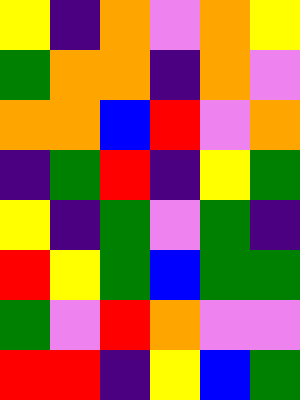[["yellow", "indigo", "orange", "violet", "orange", "yellow"], ["green", "orange", "orange", "indigo", "orange", "violet"], ["orange", "orange", "blue", "red", "violet", "orange"], ["indigo", "green", "red", "indigo", "yellow", "green"], ["yellow", "indigo", "green", "violet", "green", "indigo"], ["red", "yellow", "green", "blue", "green", "green"], ["green", "violet", "red", "orange", "violet", "violet"], ["red", "red", "indigo", "yellow", "blue", "green"]]